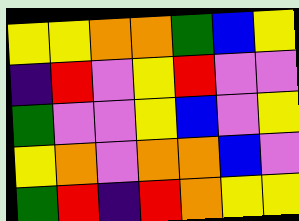[["yellow", "yellow", "orange", "orange", "green", "blue", "yellow"], ["indigo", "red", "violet", "yellow", "red", "violet", "violet"], ["green", "violet", "violet", "yellow", "blue", "violet", "yellow"], ["yellow", "orange", "violet", "orange", "orange", "blue", "violet"], ["green", "red", "indigo", "red", "orange", "yellow", "yellow"]]